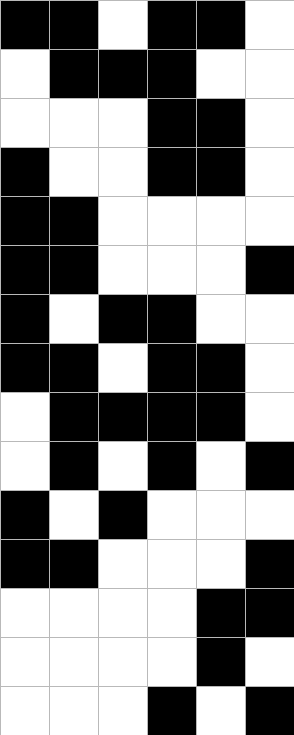[["black", "black", "white", "black", "black", "white"], ["white", "black", "black", "black", "white", "white"], ["white", "white", "white", "black", "black", "white"], ["black", "white", "white", "black", "black", "white"], ["black", "black", "white", "white", "white", "white"], ["black", "black", "white", "white", "white", "black"], ["black", "white", "black", "black", "white", "white"], ["black", "black", "white", "black", "black", "white"], ["white", "black", "black", "black", "black", "white"], ["white", "black", "white", "black", "white", "black"], ["black", "white", "black", "white", "white", "white"], ["black", "black", "white", "white", "white", "black"], ["white", "white", "white", "white", "black", "black"], ["white", "white", "white", "white", "black", "white"], ["white", "white", "white", "black", "white", "black"]]